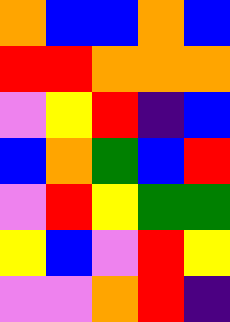[["orange", "blue", "blue", "orange", "blue"], ["red", "red", "orange", "orange", "orange"], ["violet", "yellow", "red", "indigo", "blue"], ["blue", "orange", "green", "blue", "red"], ["violet", "red", "yellow", "green", "green"], ["yellow", "blue", "violet", "red", "yellow"], ["violet", "violet", "orange", "red", "indigo"]]